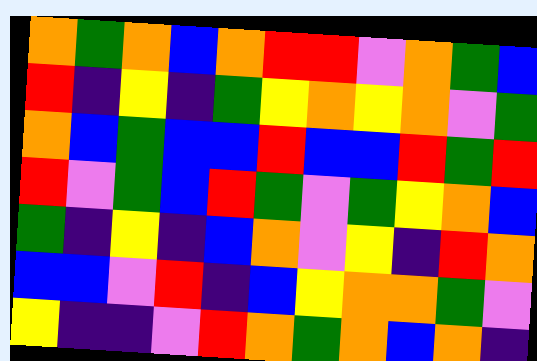[["orange", "green", "orange", "blue", "orange", "red", "red", "violet", "orange", "green", "blue"], ["red", "indigo", "yellow", "indigo", "green", "yellow", "orange", "yellow", "orange", "violet", "green"], ["orange", "blue", "green", "blue", "blue", "red", "blue", "blue", "red", "green", "red"], ["red", "violet", "green", "blue", "red", "green", "violet", "green", "yellow", "orange", "blue"], ["green", "indigo", "yellow", "indigo", "blue", "orange", "violet", "yellow", "indigo", "red", "orange"], ["blue", "blue", "violet", "red", "indigo", "blue", "yellow", "orange", "orange", "green", "violet"], ["yellow", "indigo", "indigo", "violet", "red", "orange", "green", "orange", "blue", "orange", "indigo"]]